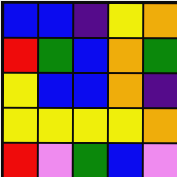[["blue", "blue", "indigo", "yellow", "orange"], ["red", "green", "blue", "orange", "green"], ["yellow", "blue", "blue", "orange", "indigo"], ["yellow", "yellow", "yellow", "yellow", "orange"], ["red", "violet", "green", "blue", "violet"]]